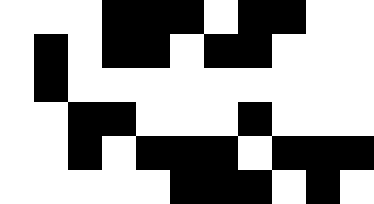[["white", "white", "white", "black", "black", "black", "white", "black", "black", "white", "white"], ["white", "black", "white", "black", "black", "white", "black", "black", "white", "white", "white"], ["white", "black", "white", "white", "white", "white", "white", "white", "white", "white", "white"], ["white", "white", "black", "black", "white", "white", "white", "black", "white", "white", "white"], ["white", "white", "black", "white", "black", "black", "black", "white", "black", "black", "black"], ["white", "white", "white", "white", "white", "black", "black", "black", "white", "black", "white"]]